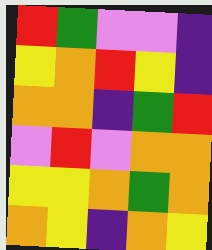[["red", "green", "violet", "violet", "indigo"], ["yellow", "orange", "red", "yellow", "indigo"], ["orange", "orange", "indigo", "green", "red"], ["violet", "red", "violet", "orange", "orange"], ["yellow", "yellow", "orange", "green", "orange"], ["orange", "yellow", "indigo", "orange", "yellow"]]